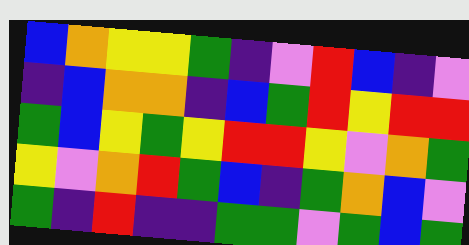[["blue", "orange", "yellow", "yellow", "green", "indigo", "violet", "red", "blue", "indigo", "violet"], ["indigo", "blue", "orange", "orange", "indigo", "blue", "green", "red", "yellow", "red", "red"], ["green", "blue", "yellow", "green", "yellow", "red", "red", "yellow", "violet", "orange", "green"], ["yellow", "violet", "orange", "red", "green", "blue", "indigo", "green", "orange", "blue", "violet"], ["green", "indigo", "red", "indigo", "indigo", "green", "green", "violet", "green", "blue", "green"]]